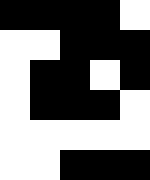[["black", "black", "black", "black", "white"], ["white", "white", "black", "black", "black"], ["white", "black", "black", "white", "black"], ["white", "black", "black", "black", "white"], ["white", "white", "white", "white", "white"], ["white", "white", "black", "black", "black"]]